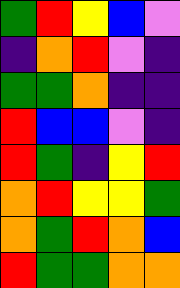[["green", "red", "yellow", "blue", "violet"], ["indigo", "orange", "red", "violet", "indigo"], ["green", "green", "orange", "indigo", "indigo"], ["red", "blue", "blue", "violet", "indigo"], ["red", "green", "indigo", "yellow", "red"], ["orange", "red", "yellow", "yellow", "green"], ["orange", "green", "red", "orange", "blue"], ["red", "green", "green", "orange", "orange"]]